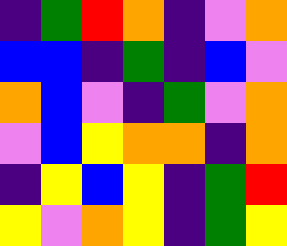[["indigo", "green", "red", "orange", "indigo", "violet", "orange"], ["blue", "blue", "indigo", "green", "indigo", "blue", "violet"], ["orange", "blue", "violet", "indigo", "green", "violet", "orange"], ["violet", "blue", "yellow", "orange", "orange", "indigo", "orange"], ["indigo", "yellow", "blue", "yellow", "indigo", "green", "red"], ["yellow", "violet", "orange", "yellow", "indigo", "green", "yellow"]]